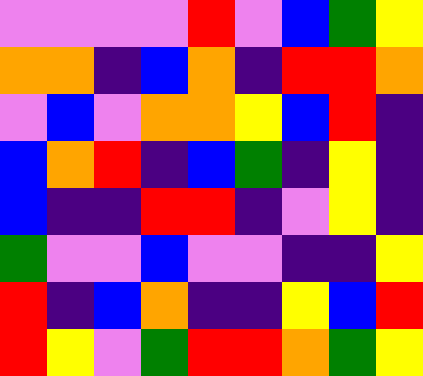[["violet", "violet", "violet", "violet", "red", "violet", "blue", "green", "yellow"], ["orange", "orange", "indigo", "blue", "orange", "indigo", "red", "red", "orange"], ["violet", "blue", "violet", "orange", "orange", "yellow", "blue", "red", "indigo"], ["blue", "orange", "red", "indigo", "blue", "green", "indigo", "yellow", "indigo"], ["blue", "indigo", "indigo", "red", "red", "indigo", "violet", "yellow", "indigo"], ["green", "violet", "violet", "blue", "violet", "violet", "indigo", "indigo", "yellow"], ["red", "indigo", "blue", "orange", "indigo", "indigo", "yellow", "blue", "red"], ["red", "yellow", "violet", "green", "red", "red", "orange", "green", "yellow"]]